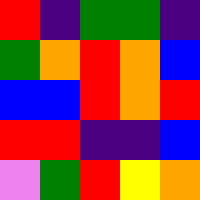[["red", "indigo", "green", "green", "indigo"], ["green", "orange", "red", "orange", "blue"], ["blue", "blue", "red", "orange", "red"], ["red", "red", "indigo", "indigo", "blue"], ["violet", "green", "red", "yellow", "orange"]]